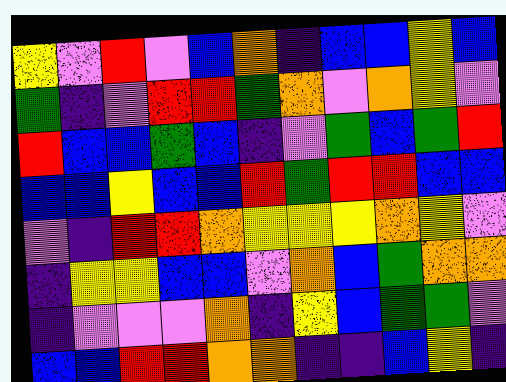[["yellow", "violet", "red", "violet", "blue", "orange", "indigo", "blue", "blue", "yellow", "blue"], ["green", "indigo", "violet", "red", "red", "green", "orange", "violet", "orange", "yellow", "violet"], ["red", "blue", "blue", "green", "blue", "indigo", "violet", "green", "blue", "green", "red"], ["blue", "blue", "yellow", "blue", "blue", "red", "green", "red", "red", "blue", "blue"], ["violet", "indigo", "red", "red", "orange", "yellow", "yellow", "yellow", "orange", "yellow", "violet"], ["indigo", "yellow", "yellow", "blue", "blue", "violet", "orange", "blue", "green", "orange", "orange"], ["indigo", "violet", "violet", "violet", "orange", "indigo", "yellow", "blue", "green", "green", "violet"], ["blue", "blue", "red", "red", "orange", "orange", "indigo", "indigo", "blue", "yellow", "indigo"]]